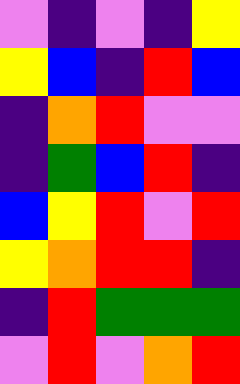[["violet", "indigo", "violet", "indigo", "yellow"], ["yellow", "blue", "indigo", "red", "blue"], ["indigo", "orange", "red", "violet", "violet"], ["indigo", "green", "blue", "red", "indigo"], ["blue", "yellow", "red", "violet", "red"], ["yellow", "orange", "red", "red", "indigo"], ["indigo", "red", "green", "green", "green"], ["violet", "red", "violet", "orange", "red"]]